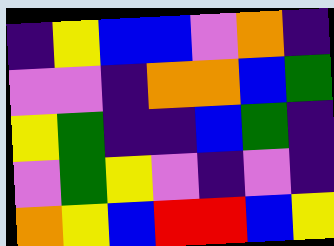[["indigo", "yellow", "blue", "blue", "violet", "orange", "indigo"], ["violet", "violet", "indigo", "orange", "orange", "blue", "green"], ["yellow", "green", "indigo", "indigo", "blue", "green", "indigo"], ["violet", "green", "yellow", "violet", "indigo", "violet", "indigo"], ["orange", "yellow", "blue", "red", "red", "blue", "yellow"]]